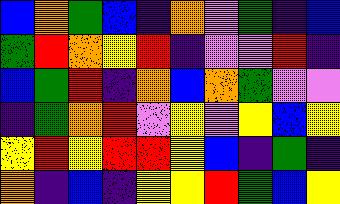[["blue", "orange", "green", "blue", "indigo", "orange", "violet", "green", "indigo", "blue"], ["green", "red", "orange", "yellow", "red", "indigo", "violet", "violet", "red", "indigo"], ["blue", "green", "red", "indigo", "orange", "blue", "orange", "green", "violet", "violet"], ["indigo", "green", "orange", "red", "violet", "yellow", "violet", "yellow", "blue", "yellow"], ["yellow", "red", "yellow", "red", "red", "yellow", "blue", "indigo", "green", "indigo"], ["orange", "indigo", "blue", "indigo", "yellow", "yellow", "red", "green", "blue", "yellow"]]